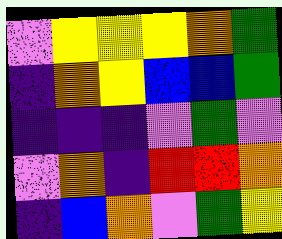[["violet", "yellow", "yellow", "yellow", "orange", "green"], ["indigo", "orange", "yellow", "blue", "blue", "green"], ["indigo", "indigo", "indigo", "violet", "green", "violet"], ["violet", "orange", "indigo", "red", "red", "orange"], ["indigo", "blue", "orange", "violet", "green", "yellow"]]